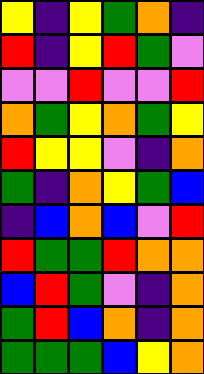[["yellow", "indigo", "yellow", "green", "orange", "indigo"], ["red", "indigo", "yellow", "red", "green", "violet"], ["violet", "violet", "red", "violet", "violet", "red"], ["orange", "green", "yellow", "orange", "green", "yellow"], ["red", "yellow", "yellow", "violet", "indigo", "orange"], ["green", "indigo", "orange", "yellow", "green", "blue"], ["indigo", "blue", "orange", "blue", "violet", "red"], ["red", "green", "green", "red", "orange", "orange"], ["blue", "red", "green", "violet", "indigo", "orange"], ["green", "red", "blue", "orange", "indigo", "orange"], ["green", "green", "green", "blue", "yellow", "orange"]]